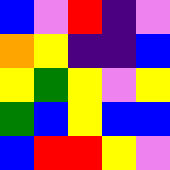[["blue", "violet", "red", "indigo", "violet"], ["orange", "yellow", "indigo", "indigo", "blue"], ["yellow", "green", "yellow", "violet", "yellow"], ["green", "blue", "yellow", "blue", "blue"], ["blue", "red", "red", "yellow", "violet"]]